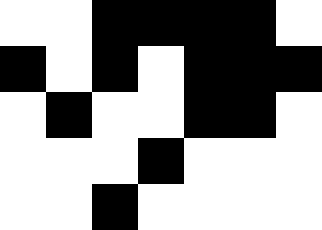[["white", "white", "black", "black", "black", "black", "white"], ["black", "white", "black", "white", "black", "black", "black"], ["white", "black", "white", "white", "black", "black", "white"], ["white", "white", "white", "black", "white", "white", "white"], ["white", "white", "black", "white", "white", "white", "white"]]